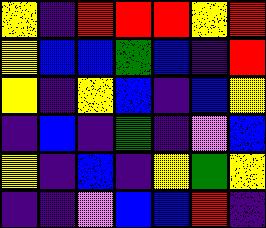[["yellow", "indigo", "red", "red", "red", "yellow", "red"], ["yellow", "blue", "blue", "green", "blue", "indigo", "red"], ["yellow", "indigo", "yellow", "blue", "indigo", "blue", "yellow"], ["indigo", "blue", "indigo", "green", "indigo", "violet", "blue"], ["yellow", "indigo", "blue", "indigo", "yellow", "green", "yellow"], ["indigo", "indigo", "violet", "blue", "blue", "red", "indigo"]]